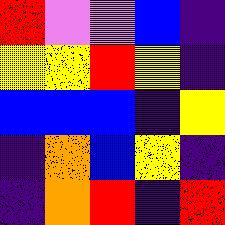[["red", "violet", "violet", "blue", "indigo"], ["yellow", "yellow", "red", "yellow", "indigo"], ["blue", "blue", "blue", "indigo", "yellow"], ["indigo", "orange", "blue", "yellow", "indigo"], ["indigo", "orange", "red", "indigo", "red"]]